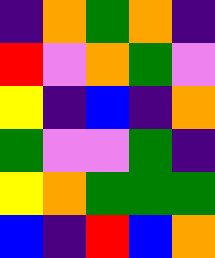[["indigo", "orange", "green", "orange", "indigo"], ["red", "violet", "orange", "green", "violet"], ["yellow", "indigo", "blue", "indigo", "orange"], ["green", "violet", "violet", "green", "indigo"], ["yellow", "orange", "green", "green", "green"], ["blue", "indigo", "red", "blue", "orange"]]